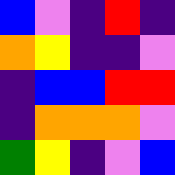[["blue", "violet", "indigo", "red", "indigo"], ["orange", "yellow", "indigo", "indigo", "violet"], ["indigo", "blue", "blue", "red", "red"], ["indigo", "orange", "orange", "orange", "violet"], ["green", "yellow", "indigo", "violet", "blue"]]